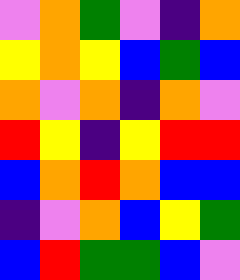[["violet", "orange", "green", "violet", "indigo", "orange"], ["yellow", "orange", "yellow", "blue", "green", "blue"], ["orange", "violet", "orange", "indigo", "orange", "violet"], ["red", "yellow", "indigo", "yellow", "red", "red"], ["blue", "orange", "red", "orange", "blue", "blue"], ["indigo", "violet", "orange", "blue", "yellow", "green"], ["blue", "red", "green", "green", "blue", "violet"]]